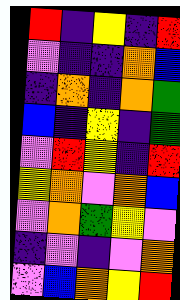[["red", "indigo", "yellow", "indigo", "red"], ["violet", "indigo", "indigo", "orange", "blue"], ["indigo", "orange", "indigo", "orange", "green"], ["blue", "indigo", "yellow", "indigo", "green"], ["violet", "red", "yellow", "indigo", "red"], ["yellow", "orange", "violet", "orange", "blue"], ["violet", "orange", "green", "yellow", "violet"], ["indigo", "violet", "indigo", "violet", "orange"], ["violet", "blue", "orange", "yellow", "red"]]